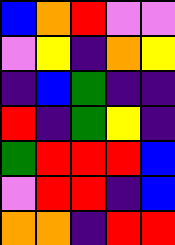[["blue", "orange", "red", "violet", "violet"], ["violet", "yellow", "indigo", "orange", "yellow"], ["indigo", "blue", "green", "indigo", "indigo"], ["red", "indigo", "green", "yellow", "indigo"], ["green", "red", "red", "red", "blue"], ["violet", "red", "red", "indigo", "blue"], ["orange", "orange", "indigo", "red", "red"]]